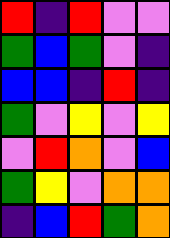[["red", "indigo", "red", "violet", "violet"], ["green", "blue", "green", "violet", "indigo"], ["blue", "blue", "indigo", "red", "indigo"], ["green", "violet", "yellow", "violet", "yellow"], ["violet", "red", "orange", "violet", "blue"], ["green", "yellow", "violet", "orange", "orange"], ["indigo", "blue", "red", "green", "orange"]]